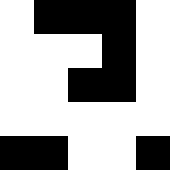[["white", "black", "black", "black", "white"], ["white", "white", "white", "black", "white"], ["white", "white", "black", "black", "white"], ["white", "white", "white", "white", "white"], ["black", "black", "white", "white", "black"]]